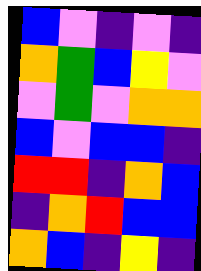[["blue", "violet", "indigo", "violet", "indigo"], ["orange", "green", "blue", "yellow", "violet"], ["violet", "green", "violet", "orange", "orange"], ["blue", "violet", "blue", "blue", "indigo"], ["red", "red", "indigo", "orange", "blue"], ["indigo", "orange", "red", "blue", "blue"], ["orange", "blue", "indigo", "yellow", "indigo"]]